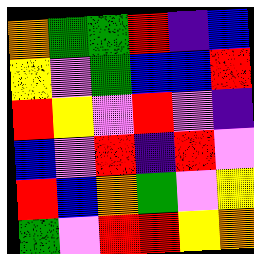[["orange", "green", "green", "red", "indigo", "blue"], ["yellow", "violet", "green", "blue", "blue", "red"], ["red", "yellow", "violet", "red", "violet", "indigo"], ["blue", "violet", "red", "indigo", "red", "violet"], ["red", "blue", "orange", "green", "violet", "yellow"], ["green", "violet", "red", "red", "yellow", "orange"]]